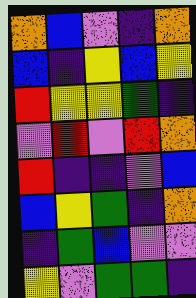[["orange", "blue", "violet", "indigo", "orange"], ["blue", "indigo", "yellow", "blue", "yellow"], ["red", "yellow", "yellow", "green", "indigo"], ["violet", "red", "violet", "red", "orange"], ["red", "indigo", "indigo", "violet", "blue"], ["blue", "yellow", "green", "indigo", "orange"], ["indigo", "green", "blue", "violet", "violet"], ["yellow", "violet", "green", "green", "indigo"]]